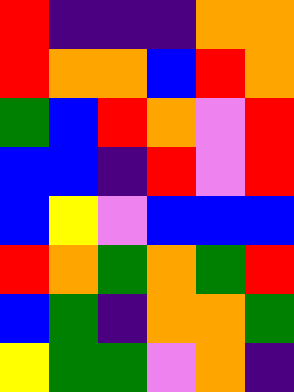[["red", "indigo", "indigo", "indigo", "orange", "orange"], ["red", "orange", "orange", "blue", "red", "orange"], ["green", "blue", "red", "orange", "violet", "red"], ["blue", "blue", "indigo", "red", "violet", "red"], ["blue", "yellow", "violet", "blue", "blue", "blue"], ["red", "orange", "green", "orange", "green", "red"], ["blue", "green", "indigo", "orange", "orange", "green"], ["yellow", "green", "green", "violet", "orange", "indigo"]]